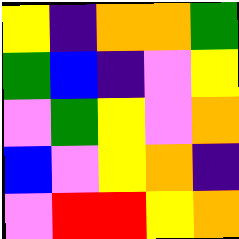[["yellow", "indigo", "orange", "orange", "green"], ["green", "blue", "indigo", "violet", "yellow"], ["violet", "green", "yellow", "violet", "orange"], ["blue", "violet", "yellow", "orange", "indigo"], ["violet", "red", "red", "yellow", "orange"]]